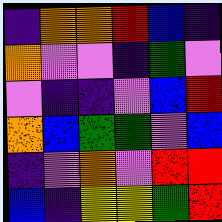[["indigo", "orange", "orange", "red", "blue", "indigo"], ["orange", "violet", "violet", "indigo", "green", "violet"], ["violet", "indigo", "indigo", "violet", "blue", "red"], ["orange", "blue", "green", "green", "violet", "blue"], ["indigo", "violet", "orange", "violet", "red", "red"], ["blue", "indigo", "yellow", "yellow", "green", "red"]]